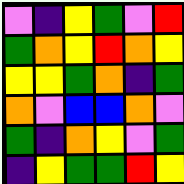[["violet", "indigo", "yellow", "green", "violet", "red"], ["green", "orange", "yellow", "red", "orange", "yellow"], ["yellow", "yellow", "green", "orange", "indigo", "green"], ["orange", "violet", "blue", "blue", "orange", "violet"], ["green", "indigo", "orange", "yellow", "violet", "green"], ["indigo", "yellow", "green", "green", "red", "yellow"]]